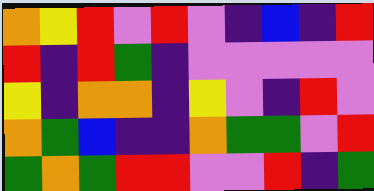[["orange", "yellow", "red", "violet", "red", "violet", "indigo", "blue", "indigo", "red"], ["red", "indigo", "red", "green", "indigo", "violet", "violet", "violet", "violet", "violet"], ["yellow", "indigo", "orange", "orange", "indigo", "yellow", "violet", "indigo", "red", "violet"], ["orange", "green", "blue", "indigo", "indigo", "orange", "green", "green", "violet", "red"], ["green", "orange", "green", "red", "red", "violet", "violet", "red", "indigo", "green"]]